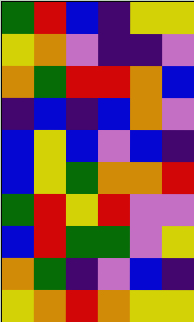[["green", "red", "blue", "indigo", "yellow", "yellow"], ["yellow", "orange", "violet", "indigo", "indigo", "violet"], ["orange", "green", "red", "red", "orange", "blue"], ["indigo", "blue", "indigo", "blue", "orange", "violet"], ["blue", "yellow", "blue", "violet", "blue", "indigo"], ["blue", "yellow", "green", "orange", "orange", "red"], ["green", "red", "yellow", "red", "violet", "violet"], ["blue", "red", "green", "green", "violet", "yellow"], ["orange", "green", "indigo", "violet", "blue", "indigo"], ["yellow", "orange", "red", "orange", "yellow", "yellow"]]